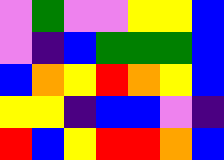[["violet", "green", "violet", "violet", "yellow", "yellow", "blue"], ["violet", "indigo", "blue", "green", "green", "green", "blue"], ["blue", "orange", "yellow", "red", "orange", "yellow", "blue"], ["yellow", "yellow", "indigo", "blue", "blue", "violet", "indigo"], ["red", "blue", "yellow", "red", "red", "orange", "blue"]]